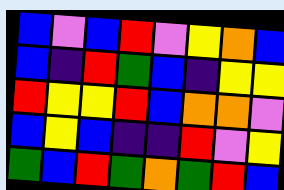[["blue", "violet", "blue", "red", "violet", "yellow", "orange", "blue"], ["blue", "indigo", "red", "green", "blue", "indigo", "yellow", "yellow"], ["red", "yellow", "yellow", "red", "blue", "orange", "orange", "violet"], ["blue", "yellow", "blue", "indigo", "indigo", "red", "violet", "yellow"], ["green", "blue", "red", "green", "orange", "green", "red", "blue"]]